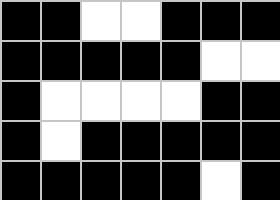[["black", "black", "white", "white", "black", "black", "black"], ["black", "black", "black", "black", "black", "white", "white"], ["black", "white", "white", "white", "white", "black", "black"], ["black", "white", "black", "black", "black", "black", "black"], ["black", "black", "black", "black", "black", "white", "black"]]